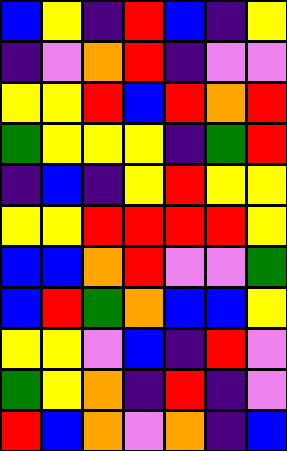[["blue", "yellow", "indigo", "red", "blue", "indigo", "yellow"], ["indigo", "violet", "orange", "red", "indigo", "violet", "violet"], ["yellow", "yellow", "red", "blue", "red", "orange", "red"], ["green", "yellow", "yellow", "yellow", "indigo", "green", "red"], ["indigo", "blue", "indigo", "yellow", "red", "yellow", "yellow"], ["yellow", "yellow", "red", "red", "red", "red", "yellow"], ["blue", "blue", "orange", "red", "violet", "violet", "green"], ["blue", "red", "green", "orange", "blue", "blue", "yellow"], ["yellow", "yellow", "violet", "blue", "indigo", "red", "violet"], ["green", "yellow", "orange", "indigo", "red", "indigo", "violet"], ["red", "blue", "orange", "violet", "orange", "indigo", "blue"]]